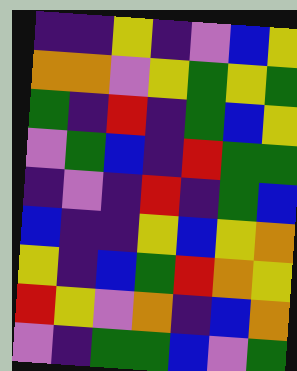[["indigo", "indigo", "yellow", "indigo", "violet", "blue", "yellow"], ["orange", "orange", "violet", "yellow", "green", "yellow", "green"], ["green", "indigo", "red", "indigo", "green", "blue", "yellow"], ["violet", "green", "blue", "indigo", "red", "green", "green"], ["indigo", "violet", "indigo", "red", "indigo", "green", "blue"], ["blue", "indigo", "indigo", "yellow", "blue", "yellow", "orange"], ["yellow", "indigo", "blue", "green", "red", "orange", "yellow"], ["red", "yellow", "violet", "orange", "indigo", "blue", "orange"], ["violet", "indigo", "green", "green", "blue", "violet", "green"]]